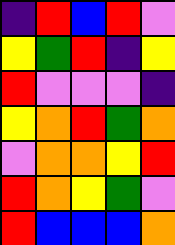[["indigo", "red", "blue", "red", "violet"], ["yellow", "green", "red", "indigo", "yellow"], ["red", "violet", "violet", "violet", "indigo"], ["yellow", "orange", "red", "green", "orange"], ["violet", "orange", "orange", "yellow", "red"], ["red", "orange", "yellow", "green", "violet"], ["red", "blue", "blue", "blue", "orange"]]